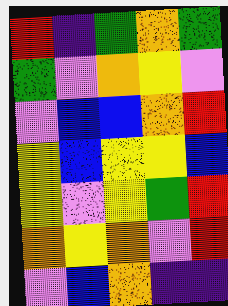[["red", "indigo", "green", "orange", "green"], ["green", "violet", "orange", "yellow", "violet"], ["violet", "blue", "blue", "orange", "red"], ["yellow", "blue", "yellow", "yellow", "blue"], ["yellow", "violet", "yellow", "green", "red"], ["orange", "yellow", "orange", "violet", "red"], ["violet", "blue", "orange", "indigo", "indigo"]]